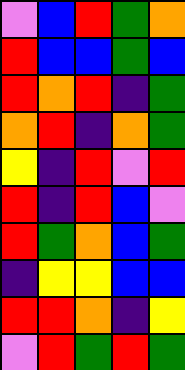[["violet", "blue", "red", "green", "orange"], ["red", "blue", "blue", "green", "blue"], ["red", "orange", "red", "indigo", "green"], ["orange", "red", "indigo", "orange", "green"], ["yellow", "indigo", "red", "violet", "red"], ["red", "indigo", "red", "blue", "violet"], ["red", "green", "orange", "blue", "green"], ["indigo", "yellow", "yellow", "blue", "blue"], ["red", "red", "orange", "indigo", "yellow"], ["violet", "red", "green", "red", "green"]]